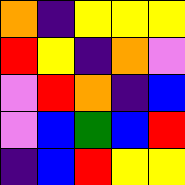[["orange", "indigo", "yellow", "yellow", "yellow"], ["red", "yellow", "indigo", "orange", "violet"], ["violet", "red", "orange", "indigo", "blue"], ["violet", "blue", "green", "blue", "red"], ["indigo", "blue", "red", "yellow", "yellow"]]